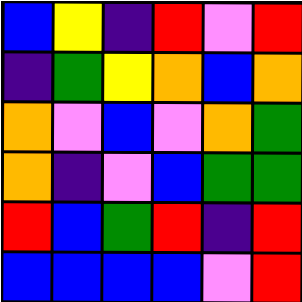[["blue", "yellow", "indigo", "red", "violet", "red"], ["indigo", "green", "yellow", "orange", "blue", "orange"], ["orange", "violet", "blue", "violet", "orange", "green"], ["orange", "indigo", "violet", "blue", "green", "green"], ["red", "blue", "green", "red", "indigo", "red"], ["blue", "blue", "blue", "blue", "violet", "red"]]